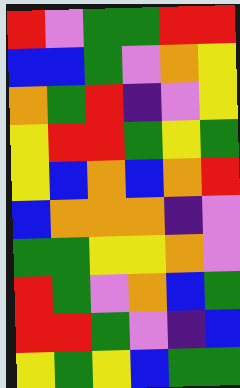[["red", "violet", "green", "green", "red", "red"], ["blue", "blue", "green", "violet", "orange", "yellow"], ["orange", "green", "red", "indigo", "violet", "yellow"], ["yellow", "red", "red", "green", "yellow", "green"], ["yellow", "blue", "orange", "blue", "orange", "red"], ["blue", "orange", "orange", "orange", "indigo", "violet"], ["green", "green", "yellow", "yellow", "orange", "violet"], ["red", "green", "violet", "orange", "blue", "green"], ["red", "red", "green", "violet", "indigo", "blue"], ["yellow", "green", "yellow", "blue", "green", "green"]]